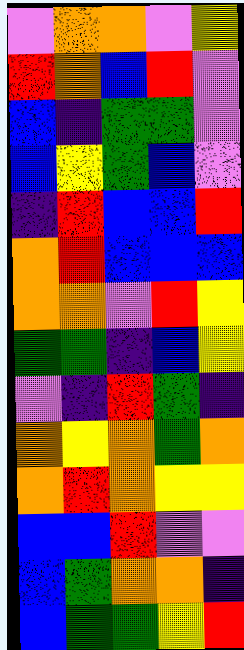[["violet", "orange", "orange", "violet", "yellow"], ["red", "orange", "blue", "red", "violet"], ["blue", "indigo", "green", "green", "violet"], ["blue", "yellow", "green", "blue", "violet"], ["indigo", "red", "blue", "blue", "red"], ["orange", "red", "blue", "blue", "blue"], ["orange", "orange", "violet", "red", "yellow"], ["green", "green", "indigo", "blue", "yellow"], ["violet", "indigo", "red", "green", "indigo"], ["orange", "yellow", "orange", "green", "orange"], ["orange", "red", "orange", "yellow", "yellow"], ["blue", "blue", "red", "violet", "violet"], ["blue", "green", "orange", "orange", "indigo"], ["blue", "green", "green", "yellow", "red"]]